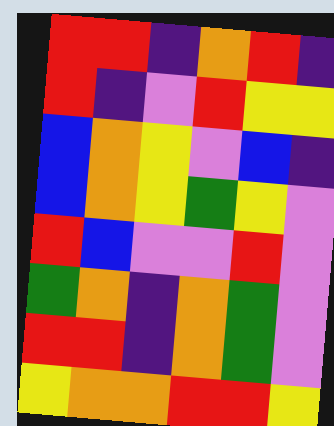[["red", "red", "indigo", "orange", "red", "indigo"], ["red", "indigo", "violet", "red", "yellow", "yellow"], ["blue", "orange", "yellow", "violet", "blue", "indigo"], ["blue", "orange", "yellow", "green", "yellow", "violet"], ["red", "blue", "violet", "violet", "red", "violet"], ["green", "orange", "indigo", "orange", "green", "violet"], ["red", "red", "indigo", "orange", "green", "violet"], ["yellow", "orange", "orange", "red", "red", "yellow"]]